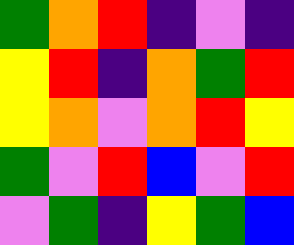[["green", "orange", "red", "indigo", "violet", "indigo"], ["yellow", "red", "indigo", "orange", "green", "red"], ["yellow", "orange", "violet", "orange", "red", "yellow"], ["green", "violet", "red", "blue", "violet", "red"], ["violet", "green", "indigo", "yellow", "green", "blue"]]